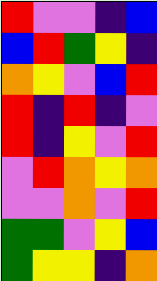[["red", "violet", "violet", "indigo", "blue"], ["blue", "red", "green", "yellow", "indigo"], ["orange", "yellow", "violet", "blue", "red"], ["red", "indigo", "red", "indigo", "violet"], ["red", "indigo", "yellow", "violet", "red"], ["violet", "red", "orange", "yellow", "orange"], ["violet", "violet", "orange", "violet", "red"], ["green", "green", "violet", "yellow", "blue"], ["green", "yellow", "yellow", "indigo", "orange"]]